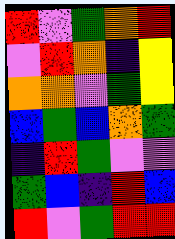[["red", "violet", "green", "orange", "red"], ["violet", "red", "orange", "indigo", "yellow"], ["orange", "orange", "violet", "green", "yellow"], ["blue", "green", "blue", "orange", "green"], ["indigo", "red", "green", "violet", "violet"], ["green", "blue", "indigo", "red", "blue"], ["red", "violet", "green", "red", "red"]]